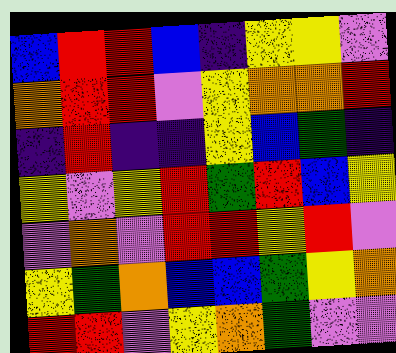[["blue", "red", "red", "blue", "indigo", "yellow", "yellow", "violet"], ["orange", "red", "red", "violet", "yellow", "orange", "orange", "red"], ["indigo", "red", "indigo", "indigo", "yellow", "blue", "green", "indigo"], ["yellow", "violet", "yellow", "red", "green", "red", "blue", "yellow"], ["violet", "orange", "violet", "red", "red", "yellow", "red", "violet"], ["yellow", "green", "orange", "blue", "blue", "green", "yellow", "orange"], ["red", "red", "violet", "yellow", "orange", "green", "violet", "violet"]]